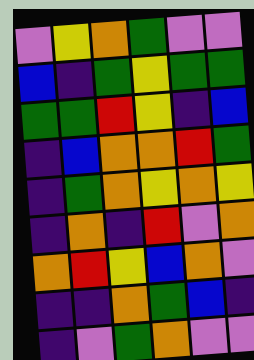[["violet", "yellow", "orange", "green", "violet", "violet"], ["blue", "indigo", "green", "yellow", "green", "green"], ["green", "green", "red", "yellow", "indigo", "blue"], ["indigo", "blue", "orange", "orange", "red", "green"], ["indigo", "green", "orange", "yellow", "orange", "yellow"], ["indigo", "orange", "indigo", "red", "violet", "orange"], ["orange", "red", "yellow", "blue", "orange", "violet"], ["indigo", "indigo", "orange", "green", "blue", "indigo"], ["indigo", "violet", "green", "orange", "violet", "violet"]]